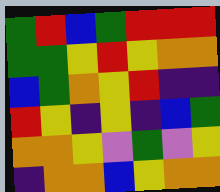[["green", "red", "blue", "green", "red", "red", "red"], ["green", "green", "yellow", "red", "yellow", "orange", "orange"], ["blue", "green", "orange", "yellow", "red", "indigo", "indigo"], ["red", "yellow", "indigo", "yellow", "indigo", "blue", "green"], ["orange", "orange", "yellow", "violet", "green", "violet", "yellow"], ["indigo", "orange", "orange", "blue", "yellow", "orange", "orange"]]